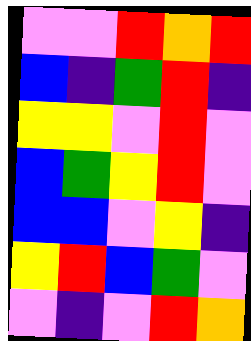[["violet", "violet", "red", "orange", "red"], ["blue", "indigo", "green", "red", "indigo"], ["yellow", "yellow", "violet", "red", "violet"], ["blue", "green", "yellow", "red", "violet"], ["blue", "blue", "violet", "yellow", "indigo"], ["yellow", "red", "blue", "green", "violet"], ["violet", "indigo", "violet", "red", "orange"]]